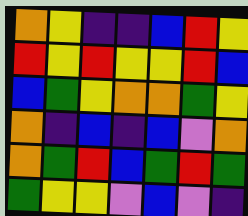[["orange", "yellow", "indigo", "indigo", "blue", "red", "yellow"], ["red", "yellow", "red", "yellow", "yellow", "red", "blue"], ["blue", "green", "yellow", "orange", "orange", "green", "yellow"], ["orange", "indigo", "blue", "indigo", "blue", "violet", "orange"], ["orange", "green", "red", "blue", "green", "red", "green"], ["green", "yellow", "yellow", "violet", "blue", "violet", "indigo"]]